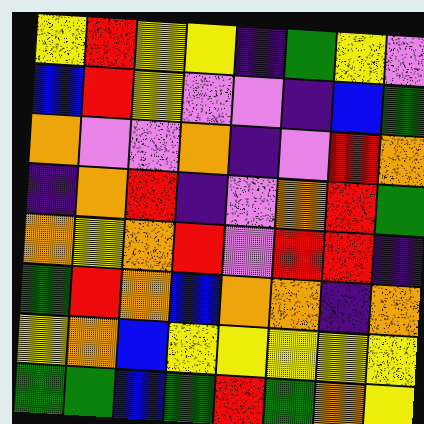[["yellow", "red", "yellow", "yellow", "indigo", "green", "yellow", "violet"], ["blue", "red", "yellow", "violet", "violet", "indigo", "blue", "green"], ["orange", "violet", "violet", "orange", "indigo", "violet", "red", "orange"], ["indigo", "orange", "red", "indigo", "violet", "orange", "red", "green"], ["orange", "yellow", "orange", "red", "violet", "red", "red", "indigo"], ["green", "red", "orange", "blue", "orange", "orange", "indigo", "orange"], ["yellow", "orange", "blue", "yellow", "yellow", "yellow", "yellow", "yellow"], ["green", "green", "blue", "green", "red", "green", "orange", "yellow"]]